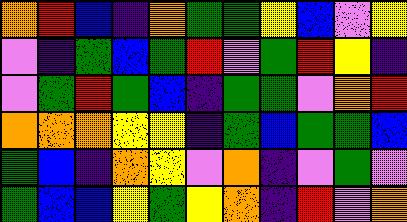[["orange", "red", "blue", "indigo", "orange", "green", "green", "yellow", "blue", "violet", "yellow"], ["violet", "indigo", "green", "blue", "green", "red", "violet", "green", "red", "yellow", "indigo"], ["violet", "green", "red", "green", "blue", "indigo", "green", "green", "violet", "orange", "red"], ["orange", "orange", "orange", "yellow", "yellow", "indigo", "green", "blue", "green", "green", "blue"], ["green", "blue", "indigo", "orange", "yellow", "violet", "orange", "indigo", "violet", "green", "violet"], ["green", "blue", "blue", "yellow", "green", "yellow", "orange", "indigo", "red", "violet", "orange"]]